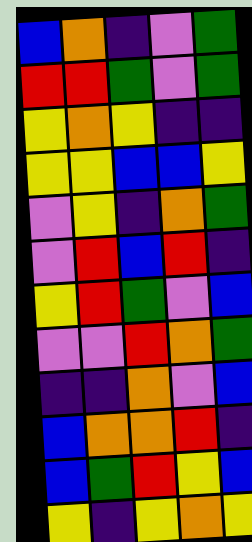[["blue", "orange", "indigo", "violet", "green"], ["red", "red", "green", "violet", "green"], ["yellow", "orange", "yellow", "indigo", "indigo"], ["yellow", "yellow", "blue", "blue", "yellow"], ["violet", "yellow", "indigo", "orange", "green"], ["violet", "red", "blue", "red", "indigo"], ["yellow", "red", "green", "violet", "blue"], ["violet", "violet", "red", "orange", "green"], ["indigo", "indigo", "orange", "violet", "blue"], ["blue", "orange", "orange", "red", "indigo"], ["blue", "green", "red", "yellow", "blue"], ["yellow", "indigo", "yellow", "orange", "yellow"]]